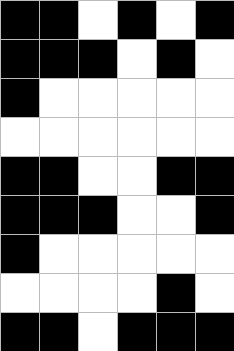[["black", "black", "white", "black", "white", "black"], ["black", "black", "black", "white", "black", "white"], ["black", "white", "white", "white", "white", "white"], ["white", "white", "white", "white", "white", "white"], ["black", "black", "white", "white", "black", "black"], ["black", "black", "black", "white", "white", "black"], ["black", "white", "white", "white", "white", "white"], ["white", "white", "white", "white", "black", "white"], ["black", "black", "white", "black", "black", "black"]]